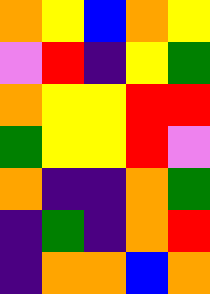[["orange", "yellow", "blue", "orange", "yellow"], ["violet", "red", "indigo", "yellow", "green"], ["orange", "yellow", "yellow", "red", "red"], ["green", "yellow", "yellow", "red", "violet"], ["orange", "indigo", "indigo", "orange", "green"], ["indigo", "green", "indigo", "orange", "red"], ["indigo", "orange", "orange", "blue", "orange"]]